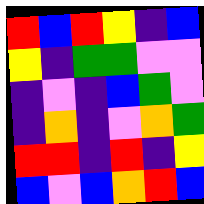[["red", "blue", "red", "yellow", "indigo", "blue"], ["yellow", "indigo", "green", "green", "violet", "violet"], ["indigo", "violet", "indigo", "blue", "green", "violet"], ["indigo", "orange", "indigo", "violet", "orange", "green"], ["red", "red", "indigo", "red", "indigo", "yellow"], ["blue", "violet", "blue", "orange", "red", "blue"]]